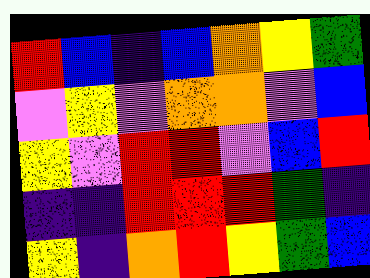[["red", "blue", "indigo", "blue", "orange", "yellow", "green"], ["violet", "yellow", "violet", "orange", "orange", "violet", "blue"], ["yellow", "violet", "red", "red", "violet", "blue", "red"], ["indigo", "indigo", "red", "red", "red", "green", "indigo"], ["yellow", "indigo", "orange", "red", "yellow", "green", "blue"]]